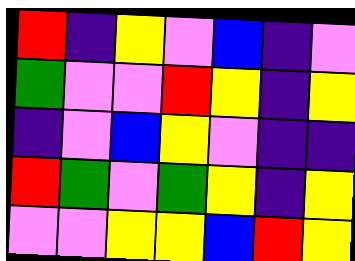[["red", "indigo", "yellow", "violet", "blue", "indigo", "violet"], ["green", "violet", "violet", "red", "yellow", "indigo", "yellow"], ["indigo", "violet", "blue", "yellow", "violet", "indigo", "indigo"], ["red", "green", "violet", "green", "yellow", "indigo", "yellow"], ["violet", "violet", "yellow", "yellow", "blue", "red", "yellow"]]